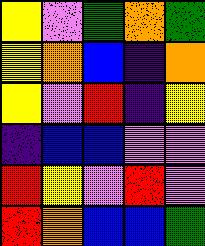[["yellow", "violet", "green", "orange", "green"], ["yellow", "orange", "blue", "indigo", "orange"], ["yellow", "violet", "red", "indigo", "yellow"], ["indigo", "blue", "blue", "violet", "violet"], ["red", "yellow", "violet", "red", "violet"], ["red", "orange", "blue", "blue", "green"]]